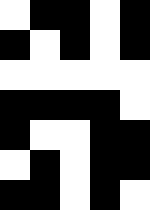[["white", "black", "black", "white", "black"], ["black", "white", "black", "white", "black"], ["white", "white", "white", "white", "white"], ["black", "black", "black", "black", "white"], ["black", "white", "white", "black", "black"], ["white", "black", "white", "black", "black"], ["black", "black", "white", "black", "white"]]